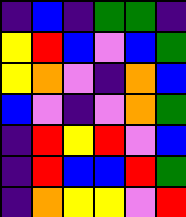[["indigo", "blue", "indigo", "green", "green", "indigo"], ["yellow", "red", "blue", "violet", "blue", "green"], ["yellow", "orange", "violet", "indigo", "orange", "blue"], ["blue", "violet", "indigo", "violet", "orange", "green"], ["indigo", "red", "yellow", "red", "violet", "blue"], ["indigo", "red", "blue", "blue", "red", "green"], ["indigo", "orange", "yellow", "yellow", "violet", "red"]]